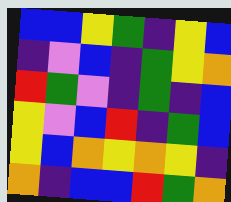[["blue", "blue", "yellow", "green", "indigo", "yellow", "blue"], ["indigo", "violet", "blue", "indigo", "green", "yellow", "orange"], ["red", "green", "violet", "indigo", "green", "indigo", "blue"], ["yellow", "violet", "blue", "red", "indigo", "green", "blue"], ["yellow", "blue", "orange", "yellow", "orange", "yellow", "indigo"], ["orange", "indigo", "blue", "blue", "red", "green", "orange"]]